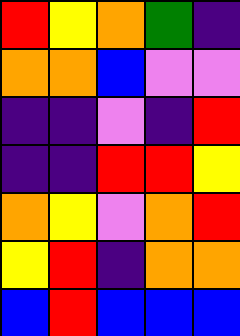[["red", "yellow", "orange", "green", "indigo"], ["orange", "orange", "blue", "violet", "violet"], ["indigo", "indigo", "violet", "indigo", "red"], ["indigo", "indigo", "red", "red", "yellow"], ["orange", "yellow", "violet", "orange", "red"], ["yellow", "red", "indigo", "orange", "orange"], ["blue", "red", "blue", "blue", "blue"]]